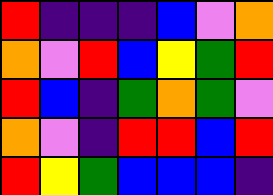[["red", "indigo", "indigo", "indigo", "blue", "violet", "orange"], ["orange", "violet", "red", "blue", "yellow", "green", "red"], ["red", "blue", "indigo", "green", "orange", "green", "violet"], ["orange", "violet", "indigo", "red", "red", "blue", "red"], ["red", "yellow", "green", "blue", "blue", "blue", "indigo"]]